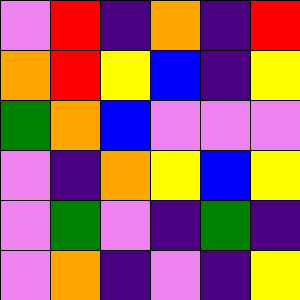[["violet", "red", "indigo", "orange", "indigo", "red"], ["orange", "red", "yellow", "blue", "indigo", "yellow"], ["green", "orange", "blue", "violet", "violet", "violet"], ["violet", "indigo", "orange", "yellow", "blue", "yellow"], ["violet", "green", "violet", "indigo", "green", "indigo"], ["violet", "orange", "indigo", "violet", "indigo", "yellow"]]